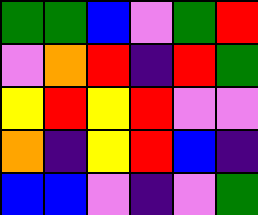[["green", "green", "blue", "violet", "green", "red"], ["violet", "orange", "red", "indigo", "red", "green"], ["yellow", "red", "yellow", "red", "violet", "violet"], ["orange", "indigo", "yellow", "red", "blue", "indigo"], ["blue", "blue", "violet", "indigo", "violet", "green"]]